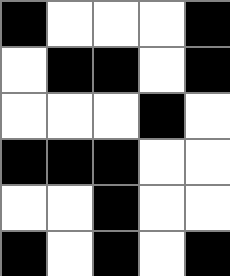[["black", "white", "white", "white", "black"], ["white", "black", "black", "white", "black"], ["white", "white", "white", "black", "white"], ["black", "black", "black", "white", "white"], ["white", "white", "black", "white", "white"], ["black", "white", "black", "white", "black"]]